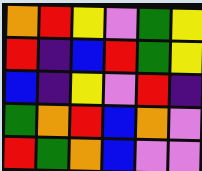[["orange", "red", "yellow", "violet", "green", "yellow"], ["red", "indigo", "blue", "red", "green", "yellow"], ["blue", "indigo", "yellow", "violet", "red", "indigo"], ["green", "orange", "red", "blue", "orange", "violet"], ["red", "green", "orange", "blue", "violet", "violet"]]